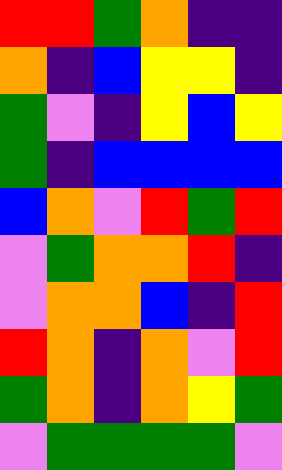[["red", "red", "green", "orange", "indigo", "indigo"], ["orange", "indigo", "blue", "yellow", "yellow", "indigo"], ["green", "violet", "indigo", "yellow", "blue", "yellow"], ["green", "indigo", "blue", "blue", "blue", "blue"], ["blue", "orange", "violet", "red", "green", "red"], ["violet", "green", "orange", "orange", "red", "indigo"], ["violet", "orange", "orange", "blue", "indigo", "red"], ["red", "orange", "indigo", "orange", "violet", "red"], ["green", "orange", "indigo", "orange", "yellow", "green"], ["violet", "green", "green", "green", "green", "violet"]]